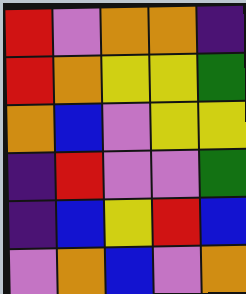[["red", "violet", "orange", "orange", "indigo"], ["red", "orange", "yellow", "yellow", "green"], ["orange", "blue", "violet", "yellow", "yellow"], ["indigo", "red", "violet", "violet", "green"], ["indigo", "blue", "yellow", "red", "blue"], ["violet", "orange", "blue", "violet", "orange"]]